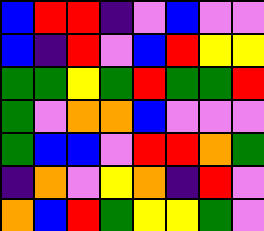[["blue", "red", "red", "indigo", "violet", "blue", "violet", "violet"], ["blue", "indigo", "red", "violet", "blue", "red", "yellow", "yellow"], ["green", "green", "yellow", "green", "red", "green", "green", "red"], ["green", "violet", "orange", "orange", "blue", "violet", "violet", "violet"], ["green", "blue", "blue", "violet", "red", "red", "orange", "green"], ["indigo", "orange", "violet", "yellow", "orange", "indigo", "red", "violet"], ["orange", "blue", "red", "green", "yellow", "yellow", "green", "violet"]]